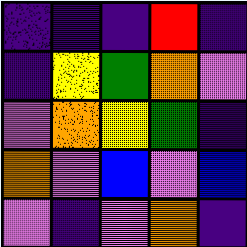[["indigo", "indigo", "indigo", "red", "indigo"], ["indigo", "yellow", "green", "orange", "violet"], ["violet", "orange", "yellow", "green", "indigo"], ["orange", "violet", "blue", "violet", "blue"], ["violet", "indigo", "violet", "orange", "indigo"]]